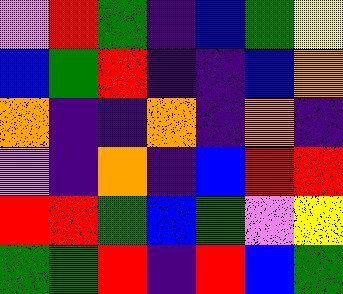[["violet", "red", "green", "indigo", "blue", "green", "yellow"], ["blue", "green", "red", "indigo", "indigo", "blue", "orange"], ["orange", "indigo", "indigo", "orange", "indigo", "orange", "indigo"], ["violet", "indigo", "orange", "indigo", "blue", "red", "red"], ["red", "red", "green", "blue", "green", "violet", "yellow"], ["green", "green", "red", "indigo", "red", "blue", "green"]]